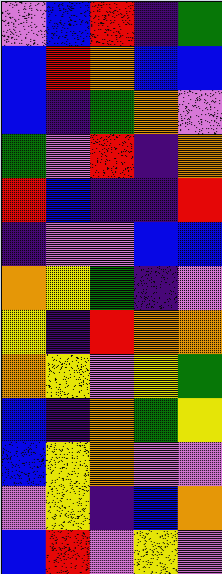[["violet", "blue", "red", "indigo", "green"], ["blue", "red", "orange", "blue", "blue"], ["blue", "indigo", "green", "orange", "violet"], ["green", "violet", "red", "indigo", "orange"], ["red", "blue", "indigo", "indigo", "red"], ["indigo", "violet", "violet", "blue", "blue"], ["orange", "yellow", "green", "indigo", "violet"], ["yellow", "indigo", "red", "orange", "orange"], ["orange", "yellow", "violet", "yellow", "green"], ["blue", "indigo", "orange", "green", "yellow"], ["blue", "yellow", "orange", "violet", "violet"], ["violet", "yellow", "indigo", "blue", "orange"], ["blue", "red", "violet", "yellow", "violet"]]